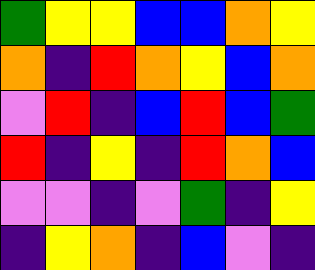[["green", "yellow", "yellow", "blue", "blue", "orange", "yellow"], ["orange", "indigo", "red", "orange", "yellow", "blue", "orange"], ["violet", "red", "indigo", "blue", "red", "blue", "green"], ["red", "indigo", "yellow", "indigo", "red", "orange", "blue"], ["violet", "violet", "indigo", "violet", "green", "indigo", "yellow"], ["indigo", "yellow", "orange", "indigo", "blue", "violet", "indigo"]]